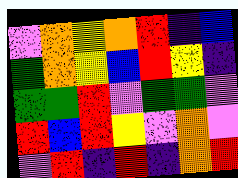[["violet", "orange", "yellow", "orange", "red", "indigo", "blue"], ["green", "orange", "yellow", "blue", "red", "yellow", "indigo"], ["green", "green", "red", "violet", "green", "green", "violet"], ["red", "blue", "red", "yellow", "violet", "orange", "violet"], ["violet", "red", "indigo", "red", "indigo", "orange", "red"]]